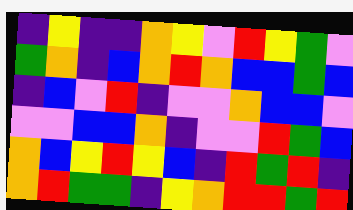[["indigo", "yellow", "indigo", "indigo", "orange", "yellow", "violet", "red", "yellow", "green", "violet"], ["green", "orange", "indigo", "blue", "orange", "red", "orange", "blue", "blue", "green", "blue"], ["indigo", "blue", "violet", "red", "indigo", "violet", "violet", "orange", "blue", "blue", "violet"], ["violet", "violet", "blue", "blue", "orange", "indigo", "violet", "violet", "red", "green", "blue"], ["orange", "blue", "yellow", "red", "yellow", "blue", "indigo", "red", "green", "red", "indigo"], ["orange", "red", "green", "green", "indigo", "yellow", "orange", "red", "red", "green", "red"]]